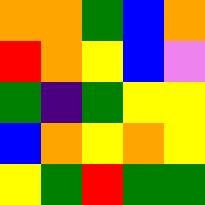[["orange", "orange", "green", "blue", "orange"], ["red", "orange", "yellow", "blue", "violet"], ["green", "indigo", "green", "yellow", "yellow"], ["blue", "orange", "yellow", "orange", "yellow"], ["yellow", "green", "red", "green", "green"]]